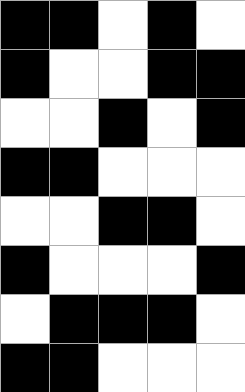[["black", "black", "white", "black", "white"], ["black", "white", "white", "black", "black"], ["white", "white", "black", "white", "black"], ["black", "black", "white", "white", "white"], ["white", "white", "black", "black", "white"], ["black", "white", "white", "white", "black"], ["white", "black", "black", "black", "white"], ["black", "black", "white", "white", "white"]]